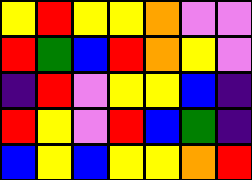[["yellow", "red", "yellow", "yellow", "orange", "violet", "violet"], ["red", "green", "blue", "red", "orange", "yellow", "violet"], ["indigo", "red", "violet", "yellow", "yellow", "blue", "indigo"], ["red", "yellow", "violet", "red", "blue", "green", "indigo"], ["blue", "yellow", "blue", "yellow", "yellow", "orange", "red"]]